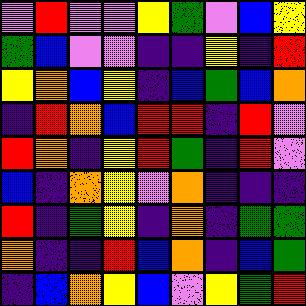[["violet", "red", "violet", "violet", "yellow", "green", "violet", "blue", "yellow"], ["green", "blue", "violet", "violet", "indigo", "indigo", "yellow", "indigo", "red"], ["yellow", "orange", "blue", "yellow", "indigo", "blue", "green", "blue", "orange"], ["indigo", "red", "orange", "blue", "red", "red", "indigo", "red", "violet"], ["red", "orange", "indigo", "yellow", "red", "green", "indigo", "red", "violet"], ["blue", "indigo", "orange", "yellow", "violet", "orange", "indigo", "indigo", "indigo"], ["red", "indigo", "green", "yellow", "indigo", "orange", "indigo", "green", "green"], ["orange", "indigo", "indigo", "red", "blue", "orange", "indigo", "blue", "green"], ["indigo", "blue", "orange", "yellow", "blue", "violet", "yellow", "green", "red"]]